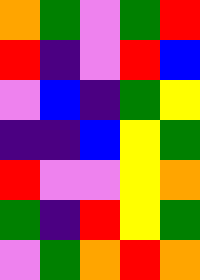[["orange", "green", "violet", "green", "red"], ["red", "indigo", "violet", "red", "blue"], ["violet", "blue", "indigo", "green", "yellow"], ["indigo", "indigo", "blue", "yellow", "green"], ["red", "violet", "violet", "yellow", "orange"], ["green", "indigo", "red", "yellow", "green"], ["violet", "green", "orange", "red", "orange"]]